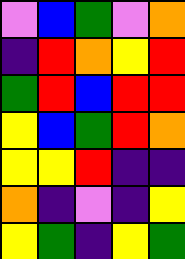[["violet", "blue", "green", "violet", "orange"], ["indigo", "red", "orange", "yellow", "red"], ["green", "red", "blue", "red", "red"], ["yellow", "blue", "green", "red", "orange"], ["yellow", "yellow", "red", "indigo", "indigo"], ["orange", "indigo", "violet", "indigo", "yellow"], ["yellow", "green", "indigo", "yellow", "green"]]